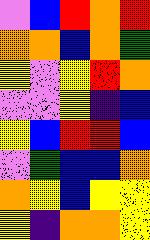[["violet", "blue", "red", "orange", "red"], ["orange", "orange", "blue", "orange", "green"], ["yellow", "violet", "yellow", "red", "orange"], ["violet", "violet", "yellow", "indigo", "blue"], ["yellow", "blue", "red", "red", "blue"], ["violet", "green", "blue", "blue", "orange"], ["orange", "yellow", "blue", "yellow", "yellow"], ["yellow", "indigo", "orange", "orange", "yellow"]]